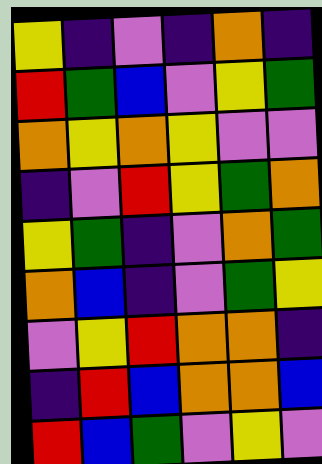[["yellow", "indigo", "violet", "indigo", "orange", "indigo"], ["red", "green", "blue", "violet", "yellow", "green"], ["orange", "yellow", "orange", "yellow", "violet", "violet"], ["indigo", "violet", "red", "yellow", "green", "orange"], ["yellow", "green", "indigo", "violet", "orange", "green"], ["orange", "blue", "indigo", "violet", "green", "yellow"], ["violet", "yellow", "red", "orange", "orange", "indigo"], ["indigo", "red", "blue", "orange", "orange", "blue"], ["red", "blue", "green", "violet", "yellow", "violet"]]